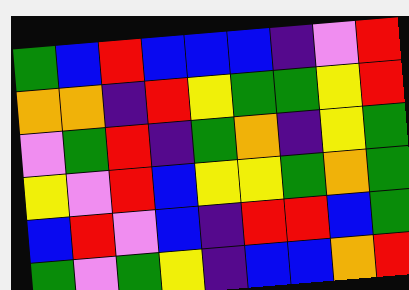[["green", "blue", "red", "blue", "blue", "blue", "indigo", "violet", "red"], ["orange", "orange", "indigo", "red", "yellow", "green", "green", "yellow", "red"], ["violet", "green", "red", "indigo", "green", "orange", "indigo", "yellow", "green"], ["yellow", "violet", "red", "blue", "yellow", "yellow", "green", "orange", "green"], ["blue", "red", "violet", "blue", "indigo", "red", "red", "blue", "green"], ["green", "violet", "green", "yellow", "indigo", "blue", "blue", "orange", "red"]]